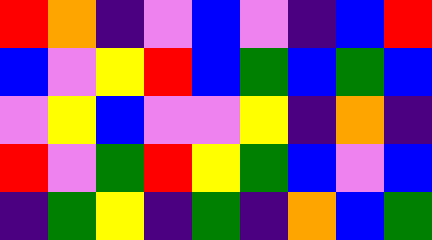[["red", "orange", "indigo", "violet", "blue", "violet", "indigo", "blue", "red"], ["blue", "violet", "yellow", "red", "blue", "green", "blue", "green", "blue"], ["violet", "yellow", "blue", "violet", "violet", "yellow", "indigo", "orange", "indigo"], ["red", "violet", "green", "red", "yellow", "green", "blue", "violet", "blue"], ["indigo", "green", "yellow", "indigo", "green", "indigo", "orange", "blue", "green"]]